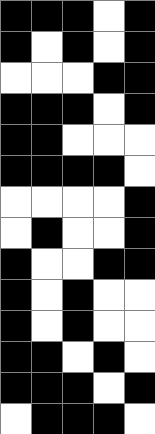[["black", "black", "black", "white", "black"], ["black", "white", "black", "white", "black"], ["white", "white", "white", "black", "black"], ["black", "black", "black", "white", "black"], ["black", "black", "white", "white", "white"], ["black", "black", "black", "black", "white"], ["white", "white", "white", "white", "black"], ["white", "black", "white", "white", "black"], ["black", "white", "white", "black", "black"], ["black", "white", "black", "white", "white"], ["black", "white", "black", "white", "white"], ["black", "black", "white", "black", "white"], ["black", "black", "black", "white", "black"], ["white", "black", "black", "black", "white"]]